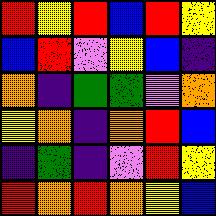[["red", "yellow", "red", "blue", "red", "yellow"], ["blue", "red", "violet", "yellow", "blue", "indigo"], ["orange", "indigo", "green", "green", "violet", "orange"], ["yellow", "orange", "indigo", "orange", "red", "blue"], ["indigo", "green", "indigo", "violet", "red", "yellow"], ["red", "orange", "red", "orange", "yellow", "blue"]]